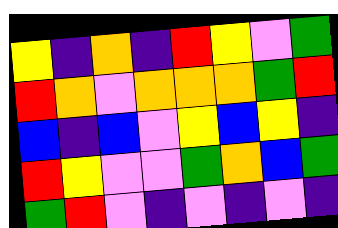[["yellow", "indigo", "orange", "indigo", "red", "yellow", "violet", "green"], ["red", "orange", "violet", "orange", "orange", "orange", "green", "red"], ["blue", "indigo", "blue", "violet", "yellow", "blue", "yellow", "indigo"], ["red", "yellow", "violet", "violet", "green", "orange", "blue", "green"], ["green", "red", "violet", "indigo", "violet", "indigo", "violet", "indigo"]]